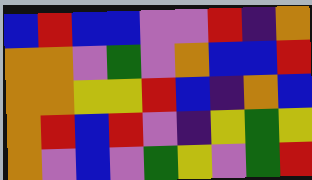[["blue", "red", "blue", "blue", "violet", "violet", "red", "indigo", "orange"], ["orange", "orange", "violet", "green", "violet", "orange", "blue", "blue", "red"], ["orange", "orange", "yellow", "yellow", "red", "blue", "indigo", "orange", "blue"], ["orange", "red", "blue", "red", "violet", "indigo", "yellow", "green", "yellow"], ["orange", "violet", "blue", "violet", "green", "yellow", "violet", "green", "red"]]